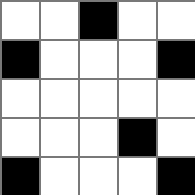[["white", "white", "black", "white", "white"], ["black", "white", "white", "white", "black"], ["white", "white", "white", "white", "white"], ["white", "white", "white", "black", "white"], ["black", "white", "white", "white", "black"]]